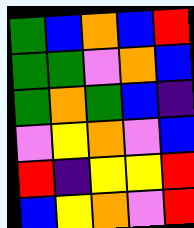[["green", "blue", "orange", "blue", "red"], ["green", "green", "violet", "orange", "blue"], ["green", "orange", "green", "blue", "indigo"], ["violet", "yellow", "orange", "violet", "blue"], ["red", "indigo", "yellow", "yellow", "red"], ["blue", "yellow", "orange", "violet", "red"]]